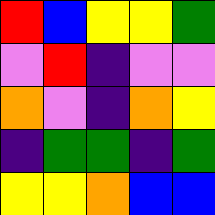[["red", "blue", "yellow", "yellow", "green"], ["violet", "red", "indigo", "violet", "violet"], ["orange", "violet", "indigo", "orange", "yellow"], ["indigo", "green", "green", "indigo", "green"], ["yellow", "yellow", "orange", "blue", "blue"]]